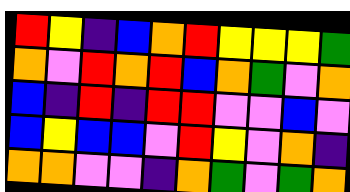[["red", "yellow", "indigo", "blue", "orange", "red", "yellow", "yellow", "yellow", "green"], ["orange", "violet", "red", "orange", "red", "blue", "orange", "green", "violet", "orange"], ["blue", "indigo", "red", "indigo", "red", "red", "violet", "violet", "blue", "violet"], ["blue", "yellow", "blue", "blue", "violet", "red", "yellow", "violet", "orange", "indigo"], ["orange", "orange", "violet", "violet", "indigo", "orange", "green", "violet", "green", "orange"]]